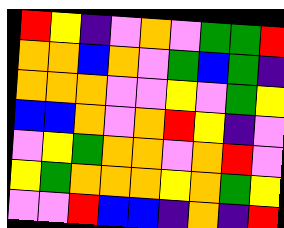[["red", "yellow", "indigo", "violet", "orange", "violet", "green", "green", "red"], ["orange", "orange", "blue", "orange", "violet", "green", "blue", "green", "indigo"], ["orange", "orange", "orange", "violet", "violet", "yellow", "violet", "green", "yellow"], ["blue", "blue", "orange", "violet", "orange", "red", "yellow", "indigo", "violet"], ["violet", "yellow", "green", "orange", "orange", "violet", "orange", "red", "violet"], ["yellow", "green", "orange", "orange", "orange", "yellow", "orange", "green", "yellow"], ["violet", "violet", "red", "blue", "blue", "indigo", "orange", "indigo", "red"]]